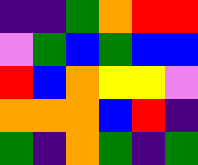[["indigo", "indigo", "green", "orange", "red", "red"], ["violet", "green", "blue", "green", "blue", "blue"], ["red", "blue", "orange", "yellow", "yellow", "violet"], ["orange", "orange", "orange", "blue", "red", "indigo"], ["green", "indigo", "orange", "green", "indigo", "green"]]